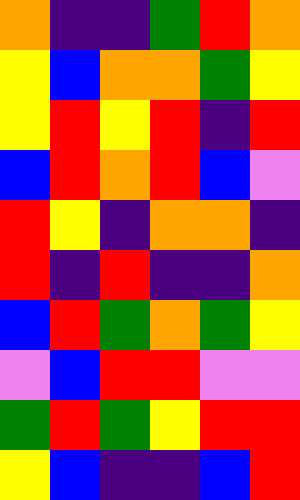[["orange", "indigo", "indigo", "green", "red", "orange"], ["yellow", "blue", "orange", "orange", "green", "yellow"], ["yellow", "red", "yellow", "red", "indigo", "red"], ["blue", "red", "orange", "red", "blue", "violet"], ["red", "yellow", "indigo", "orange", "orange", "indigo"], ["red", "indigo", "red", "indigo", "indigo", "orange"], ["blue", "red", "green", "orange", "green", "yellow"], ["violet", "blue", "red", "red", "violet", "violet"], ["green", "red", "green", "yellow", "red", "red"], ["yellow", "blue", "indigo", "indigo", "blue", "red"]]